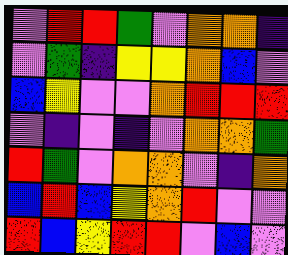[["violet", "red", "red", "green", "violet", "orange", "orange", "indigo"], ["violet", "green", "indigo", "yellow", "yellow", "orange", "blue", "violet"], ["blue", "yellow", "violet", "violet", "orange", "red", "red", "red"], ["violet", "indigo", "violet", "indigo", "violet", "orange", "orange", "green"], ["red", "green", "violet", "orange", "orange", "violet", "indigo", "orange"], ["blue", "red", "blue", "yellow", "orange", "red", "violet", "violet"], ["red", "blue", "yellow", "red", "red", "violet", "blue", "violet"]]